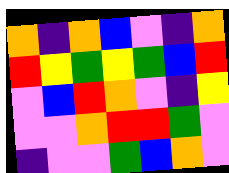[["orange", "indigo", "orange", "blue", "violet", "indigo", "orange"], ["red", "yellow", "green", "yellow", "green", "blue", "red"], ["violet", "blue", "red", "orange", "violet", "indigo", "yellow"], ["violet", "violet", "orange", "red", "red", "green", "violet"], ["indigo", "violet", "violet", "green", "blue", "orange", "violet"]]